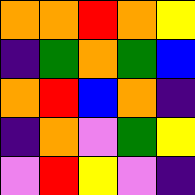[["orange", "orange", "red", "orange", "yellow"], ["indigo", "green", "orange", "green", "blue"], ["orange", "red", "blue", "orange", "indigo"], ["indigo", "orange", "violet", "green", "yellow"], ["violet", "red", "yellow", "violet", "indigo"]]